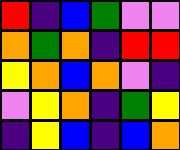[["red", "indigo", "blue", "green", "violet", "violet"], ["orange", "green", "orange", "indigo", "red", "red"], ["yellow", "orange", "blue", "orange", "violet", "indigo"], ["violet", "yellow", "orange", "indigo", "green", "yellow"], ["indigo", "yellow", "blue", "indigo", "blue", "orange"]]